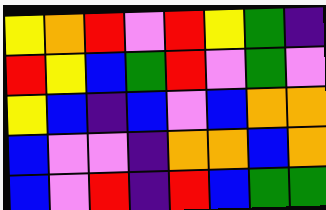[["yellow", "orange", "red", "violet", "red", "yellow", "green", "indigo"], ["red", "yellow", "blue", "green", "red", "violet", "green", "violet"], ["yellow", "blue", "indigo", "blue", "violet", "blue", "orange", "orange"], ["blue", "violet", "violet", "indigo", "orange", "orange", "blue", "orange"], ["blue", "violet", "red", "indigo", "red", "blue", "green", "green"]]